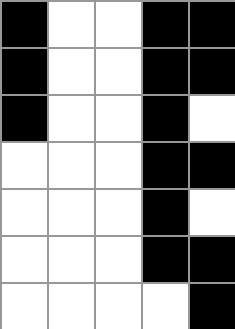[["black", "white", "white", "black", "black"], ["black", "white", "white", "black", "black"], ["black", "white", "white", "black", "white"], ["white", "white", "white", "black", "black"], ["white", "white", "white", "black", "white"], ["white", "white", "white", "black", "black"], ["white", "white", "white", "white", "black"]]